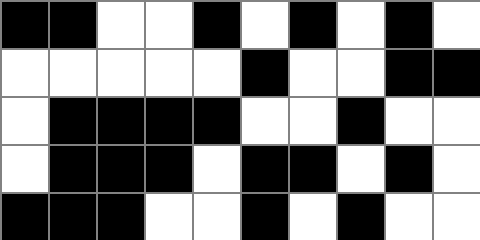[["black", "black", "white", "white", "black", "white", "black", "white", "black", "white"], ["white", "white", "white", "white", "white", "black", "white", "white", "black", "black"], ["white", "black", "black", "black", "black", "white", "white", "black", "white", "white"], ["white", "black", "black", "black", "white", "black", "black", "white", "black", "white"], ["black", "black", "black", "white", "white", "black", "white", "black", "white", "white"]]